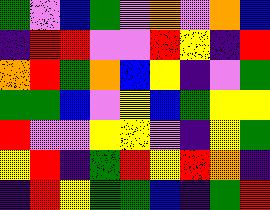[["green", "violet", "blue", "green", "violet", "orange", "violet", "orange", "blue"], ["indigo", "red", "red", "violet", "violet", "red", "yellow", "indigo", "red"], ["orange", "red", "green", "orange", "blue", "yellow", "indigo", "violet", "green"], ["green", "green", "blue", "violet", "yellow", "blue", "green", "yellow", "yellow"], ["red", "violet", "violet", "yellow", "yellow", "violet", "indigo", "yellow", "green"], ["yellow", "red", "indigo", "green", "red", "yellow", "red", "orange", "indigo"], ["indigo", "red", "yellow", "green", "green", "blue", "indigo", "green", "red"]]